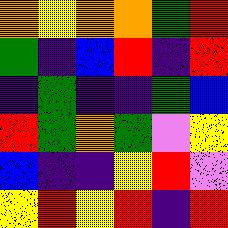[["orange", "yellow", "orange", "orange", "green", "red"], ["green", "indigo", "blue", "red", "indigo", "red"], ["indigo", "green", "indigo", "indigo", "green", "blue"], ["red", "green", "orange", "green", "violet", "yellow"], ["blue", "indigo", "indigo", "yellow", "red", "violet"], ["yellow", "red", "yellow", "red", "indigo", "red"]]